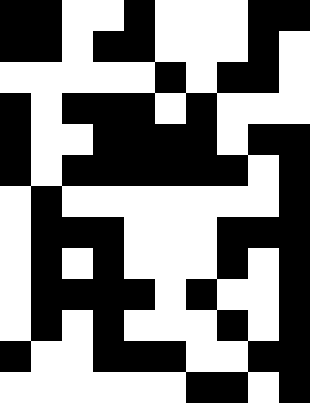[["black", "black", "white", "white", "black", "white", "white", "white", "black", "black"], ["black", "black", "white", "black", "black", "white", "white", "white", "black", "white"], ["white", "white", "white", "white", "white", "black", "white", "black", "black", "white"], ["black", "white", "black", "black", "black", "white", "black", "white", "white", "white"], ["black", "white", "white", "black", "black", "black", "black", "white", "black", "black"], ["black", "white", "black", "black", "black", "black", "black", "black", "white", "black"], ["white", "black", "white", "white", "white", "white", "white", "white", "white", "black"], ["white", "black", "black", "black", "white", "white", "white", "black", "black", "black"], ["white", "black", "white", "black", "white", "white", "white", "black", "white", "black"], ["white", "black", "black", "black", "black", "white", "black", "white", "white", "black"], ["white", "black", "white", "black", "white", "white", "white", "black", "white", "black"], ["black", "white", "white", "black", "black", "black", "white", "white", "black", "black"], ["white", "white", "white", "white", "white", "white", "black", "black", "white", "black"]]